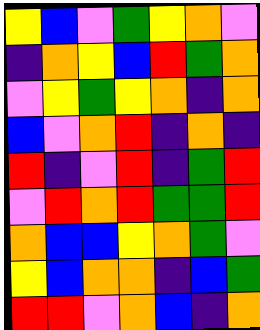[["yellow", "blue", "violet", "green", "yellow", "orange", "violet"], ["indigo", "orange", "yellow", "blue", "red", "green", "orange"], ["violet", "yellow", "green", "yellow", "orange", "indigo", "orange"], ["blue", "violet", "orange", "red", "indigo", "orange", "indigo"], ["red", "indigo", "violet", "red", "indigo", "green", "red"], ["violet", "red", "orange", "red", "green", "green", "red"], ["orange", "blue", "blue", "yellow", "orange", "green", "violet"], ["yellow", "blue", "orange", "orange", "indigo", "blue", "green"], ["red", "red", "violet", "orange", "blue", "indigo", "orange"]]